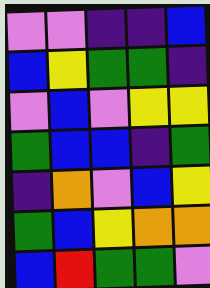[["violet", "violet", "indigo", "indigo", "blue"], ["blue", "yellow", "green", "green", "indigo"], ["violet", "blue", "violet", "yellow", "yellow"], ["green", "blue", "blue", "indigo", "green"], ["indigo", "orange", "violet", "blue", "yellow"], ["green", "blue", "yellow", "orange", "orange"], ["blue", "red", "green", "green", "violet"]]